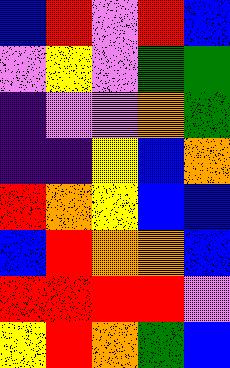[["blue", "red", "violet", "red", "blue"], ["violet", "yellow", "violet", "green", "green"], ["indigo", "violet", "violet", "orange", "green"], ["indigo", "indigo", "yellow", "blue", "orange"], ["red", "orange", "yellow", "blue", "blue"], ["blue", "red", "orange", "orange", "blue"], ["red", "red", "red", "red", "violet"], ["yellow", "red", "orange", "green", "blue"]]